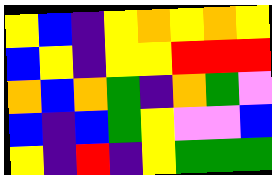[["yellow", "blue", "indigo", "yellow", "orange", "yellow", "orange", "yellow"], ["blue", "yellow", "indigo", "yellow", "yellow", "red", "red", "red"], ["orange", "blue", "orange", "green", "indigo", "orange", "green", "violet"], ["blue", "indigo", "blue", "green", "yellow", "violet", "violet", "blue"], ["yellow", "indigo", "red", "indigo", "yellow", "green", "green", "green"]]